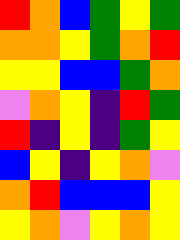[["red", "orange", "blue", "green", "yellow", "green"], ["orange", "orange", "yellow", "green", "orange", "red"], ["yellow", "yellow", "blue", "blue", "green", "orange"], ["violet", "orange", "yellow", "indigo", "red", "green"], ["red", "indigo", "yellow", "indigo", "green", "yellow"], ["blue", "yellow", "indigo", "yellow", "orange", "violet"], ["orange", "red", "blue", "blue", "blue", "yellow"], ["yellow", "orange", "violet", "yellow", "orange", "yellow"]]